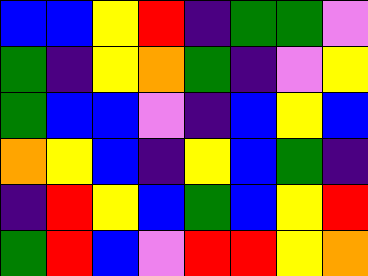[["blue", "blue", "yellow", "red", "indigo", "green", "green", "violet"], ["green", "indigo", "yellow", "orange", "green", "indigo", "violet", "yellow"], ["green", "blue", "blue", "violet", "indigo", "blue", "yellow", "blue"], ["orange", "yellow", "blue", "indigo", "yellow", "blue", "green", "indigo"], ["indigo", "red", "yellow", "blue", "green", "blue", "yellow", "red"], ["green", "red", "blue", "violet", "red", "red", "yellow", "orange"]]